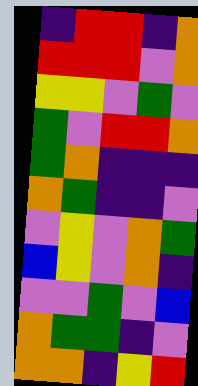[["indigo", "red", "red", "indigo", "orange"], ["red", "red", "red", "violet", "orange"], ["yellow", "yellow", "violet", "green", "violet"], ["green", "violet", "red", "red", "orange"], ["green", "orange", "indigo", "indigo", "indigo"], ["orange", "green", "indigo", "indigo", "violet"], ["violet", "yellow", "violet", "orange", "green"], ["blue", "yellow", "violet", "orange", "indigo"], ["violet", "violet", "green", "violet", "blue"], ["orange", "green", "green", "indigo", "violet"], ["orange", "orange", "indigo", "yellow", "red"]]